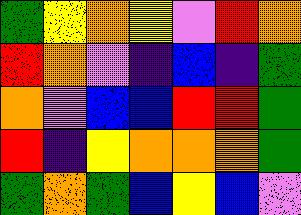[["green", "yellow", "orange", "yellow", "violet", "red", "orange"], ["red", "orange", "violet", "indigo", "blue", "indigo", "green"], ["orange", "violet", "blue", "blue", "red", "red", "green"], ["red", "indigo", "yellow", "orange", "orange", "orange", "green"], ["green", "orange", "green", "blue", "yellow", "blue", "violet"]]